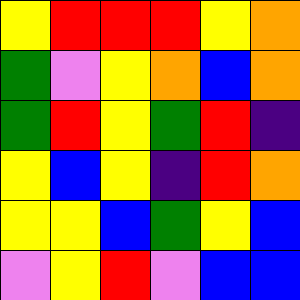[["yellow", "red", "red", "red", "yellow", "orange"], ["green", "violet", "yellow", "orange", "blue", "orange"], ["green", "red", "yellow", "green", "red", "indigo"], ["yellow", "blue", "yellow", "indigo", "red", "orange"], ["yellow", "yellow", "blue", "green", "yellow", "blue"], ["violet", "yellow", "red", "violet", "blue", "blue"]]